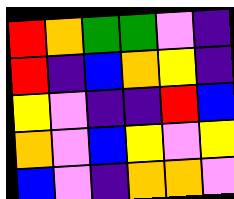[["red", "orange", "green", "green", "violet", "indigo"], ["red", "indigo", "blue", "orange", "yellow", "indigo"], ["yellow", "violet", "indigo", "indigo", "red", "blue"], ["orange", "violet", "blue", "yellow", "violet", "yellow"], ["blue", "violet", "indigo", "orange", "orange", "violet"]]